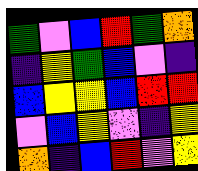[["green", "violet", "blue", "red", "green", "orange"], ["indigo", "yellow", "green", "blue", "violet", "indigo"], ["blue", "yellow", "yellow", "blue", "red", "red"], ["violet", "blue", "yellow", "violet", "indigo", "yellow"], ["orange", "indigo", "blue", "red", "violet", "yellow"]]